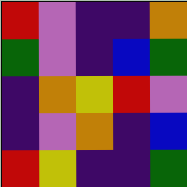[["red", "violet", "indigo", "indigo", "orange"], ["green", "violet", "indigo", "blue", "green"], ["indigo", "orange", "yellow", "red", "violet"], ["indigo", "violet", "orange", "indigo", "blue"], ["red", "yellow", "indigo", "indigo", "green"]]